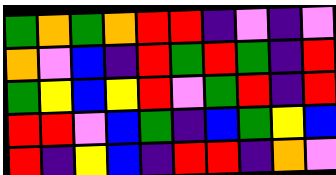[["green", "orange", "green", "orange", "red", "red", "indigo", "violet", "indigo", "violet"], ["orange", "violet", "blue", "indigo", "red", "green", "red", "green", "indigo", "red"], ["green", "yellow", "blue", "yellow", "red", "violet", "green", "red", "indigo", "red"], ["red", "red", "violet", "blue", "green", "indigo", "blue", "green", "yellow", "blue"], ["red", "indigo", "yellow", "blue", "indigo", "red", "red", "indigo", "orange", "violet"]]